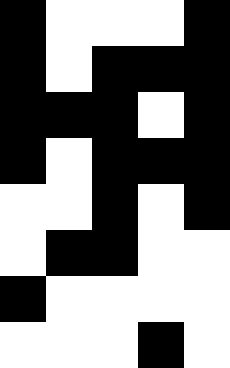[["black", "white", "white", "white", "black"], ["black", "white", "black", "black", "black"], ["black", "black", "black", "white", "black"], ["black", "white", "black", "black", "black"], ["white", "white", "black", "white", "black"], ["white", "black", "black", "white", "white"], ["black", "white", "white", "white", "white"], ["white", "white", "white", "black", "white"]]